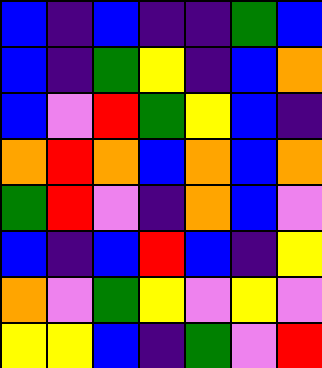[["blue", "indigo", "blue", "indigo", "indigo", "green", "blue"], ["blue", "indigo", "green", "yellow", "indigo", "blue", "orange"], ["blue", "violet", "red", "green", "yellow", "blue", "indigo"], ["orange", "red", "orange", "blue", "orange", "blue", "orange"], ["green", "red", "violet", "indigo", "orange", "blue", "violet"], ["blue", "indigo", "blue", "red", "blue", "indigo", "yellow"], ["orange", "violet", "green", "yellow", "violet", "yellow", "violet"], ["yellow", "yellow", "blue", "indigo", "green", "violet", "red"]]